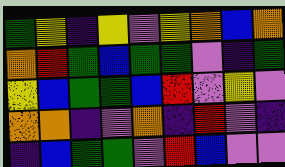[["green", "yellow", "indigo", "yellow", "violet", "yellow", "orange", "blue", "orange"], ["orange", "red", "green", "blue", "green", "green", "violet", "indigo", "green"], ["yellow", "blue", "green", "green", "blue", "red", "violet", "yellow", "violet"], ["orange", "orange", "indigo", "violet", "orange", "indigo", "red", "violet", "indigo"], ["indigo", "blue", "green", "green", "violet", "red", "blue", "violet", "violet"]]